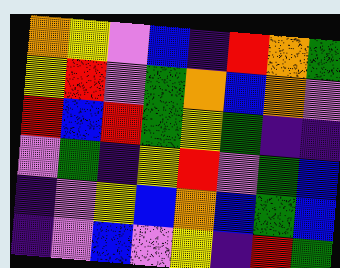[["orange", "yellow", "violet", "blue", "indigo", "red", "orange", "green"], ["yellow", "red", "violet", "green", "orange", "blue", "orange", "violet"], ["red", "blue", "red", "green", "yellow", "green", "indigo", "indigo"], ["violet", "green", "indigo", "yellow", "red", "violet", "green", "blue"], ["indigo", "violet", "yellow", "blue", "orange", "blue", "green", "blue"], ["indigo", "violet", "blue", "violet", "yellow", "indigo", "red", "green"]]